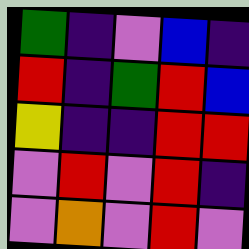[["green", "indigo", "violet", "blue", "indigo"], ["red", "indigo", "green", "red", "blue"], ["yellow", "indigo", "indigo", "red", "red"], ["violet", "red", "violet", "red", "indigo"], ["violet", "orange", "violet", "red", "violet"]]